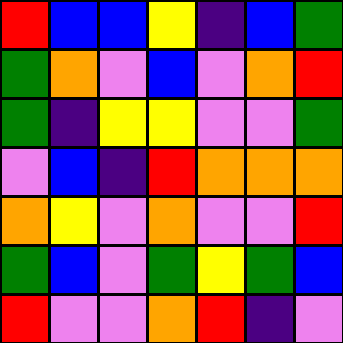[["red", "blue", "blue", "yellow", "indigo", "blue", "green"], ["green", "orange", "violet", "blue", "violet", "orange", "red"], ["green", "indigo", "yellow", "yellow", "violet", "violet", "green"], ["violet", "blue", "indigo", "red", "orange", "orange", "orange"], ["orange", "yellow", "violet", "orange", "violet", "violet", "red"], ["green", "blue", "violet", "green", "yellow", "green", "blue"], ["red", "violet", "violet", "orange", "red", "indigo", "violet"]]